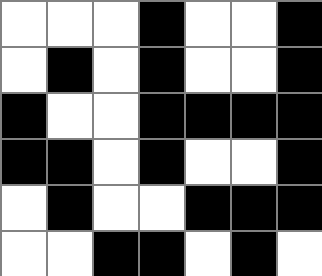[["white", "white", "white", "black", "white", "white", "black"], ["white", "black", "white", "black", "white", "white", "black"], ["black", "white", "white", "black", "black", "black", "black"], ["black", "black", "white", "black", "white", "white", "black"], ["white", "black", "white", "white", "black", "black", "black"], ["white", "white", "black", "black", "white", "black", "white"]]